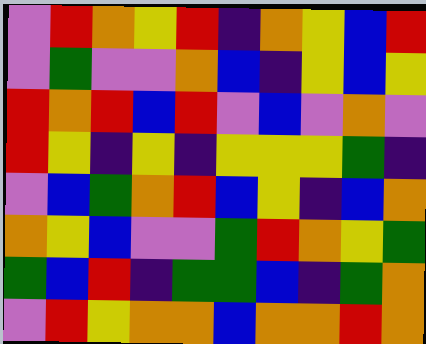[["violet", "red", "orange", "yellow", "red", "indigo", "orange", "yellow", "blue", "red"], ["violet", "green", "violet", "violet", "orange", "blue", "indigo", "yellow", "blue", "yellow"], ["red", "orange", "red", "blue", "red", "violet", "blue", "violet", "orange", "violet"], ["red", "yellow", "indigo", "yellow", "indigo", "yellow", "yellow", "yellow", "green", "indigo"], ["violet", "blue", "green", "orange", "red", "blue", "yellow", "indigo", "blue", "orange"], ["orange", "yellow", "blue", "violet", "violet", "green", "red", "orange", "yellow", "green"], ["green", "blue", "red", "indigo", "green", "green", "blue", "indigo", "green", "orange"], ["violet", "red", "yellow", "orange", "orange", "blue", "orange", "orange", "red", "orange"]]